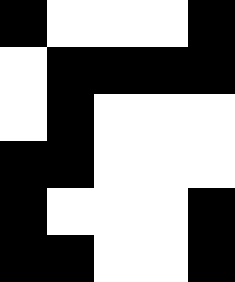[["black", "white", "white", "white", "black"], ["white", "black", "black", "black", "black"], ["white", "black", "white", "white", "white"], ["black", "black", "white", "white", "white"], ["black", "white", "white", "white", "black"], ["black", "black", "white", "white", "black"]]